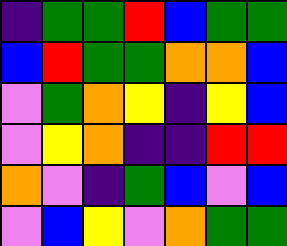[["indigo", "green", "green", "red", "blue", "green", "green"], ["blue", "red", "green", "green", "orange", "orange", "blue"], ["violet", "green", "orange", "yellow", "indigo", "yellow", "blue"], ["violet", "yellow", "orange", "indigo", "indigo", "red", "red"], ["orange", "violet", "indigo", "green", "blue", "violet", "blue"], ["violet", "blue", "yellow", "violet", "orange", "green", "green"]]